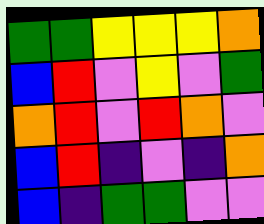[["green", "green", "yellow", "yellow", "yellow", "orange"], ["blue", "red", "violet", "yellow", "violet", "green"], ["orange", "red", "violet", "red", "orange", "violet"], ["blue", "red", "indigo", "violet", "indigo", "orange"], ["blue", "indigo", "green", "green", "violet", "violet"]]